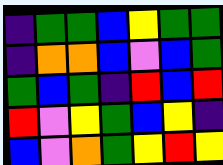[["indigo", "green", "green", "blue", "yellow", "green", "green"], ["indigo", "orange", "orange", "blue", "violet", "blue", "green"], ["green", "blue", "green", "indigo", "red", "blue", "red"], ["red", "violet", "yellow", "green", "blue", "yellow", "indigo"], ["blue", "violet", "orange", "green", "yellow", "red", "yellow"]]